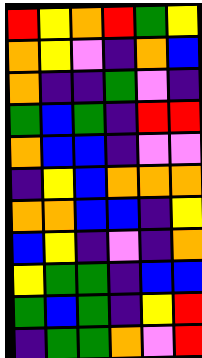[["red", "yellow", "orange", "red", "green", "yellow"], ["orange", "yellow", "violet", "indigo", "orange", "blue"], ["orange", "indigo", "indigo", "green", "violet", "indigo"], ["green", "blue", "green", "indigo", "red", "red"], ["orange", "blue", "blue", "indigo", "violet", "violet"], ["indigo", "yellow", "blue", "orange", "orange", "orange"], ["orange", "orange", "blue", "blue", "indigo", "yellow"], ["blue", "yellow", "indigo", "violet", "indigo", "orange"], ["yellow", "green", "green", "indigo", "blue", "blue"], ["green", "blue", "green", "indigo", "yellow", "red"], ["indigo", "green", "green", "orange", "violet", "red"]]